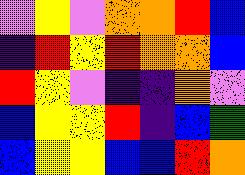[["violet", "yellow", "violet", "orange", "orange", "red", "blue"], ["indigo", "red", "yellow", "red", "orange", "orange", "blue"], ["red", "yellow", "violet", "indigo", "indigo", "orange", "violet"], ["blue", "yellow", "yellow", "red", "indigo", "blue", "green"], ["blue", "yellow", "yellow", "blue", "blue", "red", "orange"]]